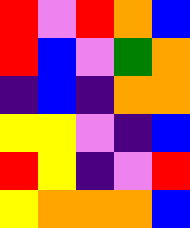[["red", "violet", "red", "orange", "blue"], ["red", "blue", "violet", "green", "orange"], ["indigo", "blue", "indigo", "orange", "orange"], ["yellow", "yellow", "violet", "indigo", "blue"], ["red", "yellow", "indigo", "violet", "red"], ["yellow", "orange", "orange", "orange", "blue"]]